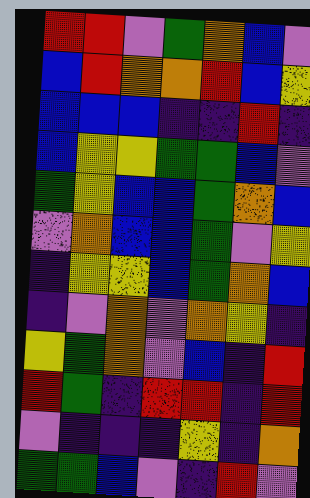[["red", "red", "violet", "green", "orange", "blue", "violet"], ["blue", "red", "orange", "orange", "red", "blue", "yellow"], ["blue", "blue", "blue", "indigo", "indigo", "red", "indigo"], ["blue", "yellow", "yellow", "green", "green", "blue", "violet"], ["green", "yellow", "blue", "blue", "green", "orange", "blue"], ["violet", "orange", "blue", "blue", "green", "violet", "yellow"], ["indigo", "yellow", "yellow", "blue", "green", "orange", "blue"], ["indigo", "violet", "orange", "violet", "orange", "yellow", "indigo"], ["yellow", "green", "orange", "violet", "blue", "indigo", "red"], ["red", "green", "indigo", "red", "red", "indigo", "red"], ["violet", "indigo", "indigo", "indigo", "yellow", "indigo", "orange"], ["green", "green", "blue", "violet", "indigo", "red", "violet"]]